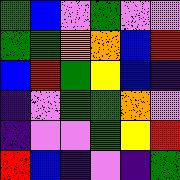[["green", "blue", "violet", "green", "violet", "violet"], ["green", "green", "orange", "orange", "blue", "red"], ["blue", "red", "green", "yellow", "blue", "indigo"], ["indigo", "violet", "green", "green", "orange", "violet"], ["indigo", "violet", "violet", "green", "yellow", "red"], ["red", "blue", "indigo", "violet", "indigo", "green"]]